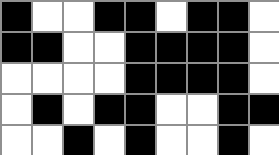[["black", "white", "white", "black", "black", "white", "black", "black", "white"], ["black", "black", "white", "white", "black", "black", "black", "black", "white"], ["white", "white", "white", "white", "black", "black", "black", "black", "white"], ["white", "black", "white", "black", "black", "white", "white", "black", "black"], ["white", "white", "black", "white", "black", "white", "white", "black", "white"]]